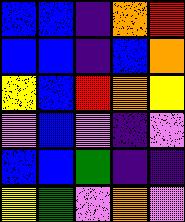[["blue", "blue", "indigo", "orange", "red"], ["blue", "blue", "indigo", "blue", "orange"], ["yellow", "blue", "red", "orange", "yellow"], ["violet", "blue", "violet", "indigo", "violet"], ["blue", "blue", "green", "indigo", "indigo"], ["yellow", "green", "violet", "orange", "violet"]]